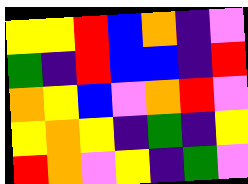[["yellow", "yellow", "red", "blue", "orange", "indigo", "violet"], ["green", "indigo", "red", "blue", "blue", "indigo", "red"], ["orange", "yellow", "blue", "violet", "orange", "red", "violet"], ["yellow", "orange", "yellow", "indigo", "green", "indigo", "yellow"], ["red", "orange", "violet", "yellow", "indigo", "green", "violet"]]